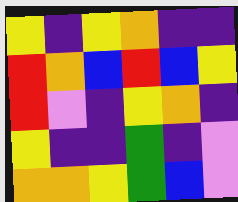[["yellow", "indigo", "yellow", "orange", "indigo", "indigo"], ["red", "orange", "blue", "red", "blue", "yellow"], ["red", "violet", "indigo", "yellow", "orange", "indigo"], ["yellow", "indigo", "indigo", "green", "indigo", "violet"], ["orange", "orange", "yellow", "green", "blue", "violet"]]